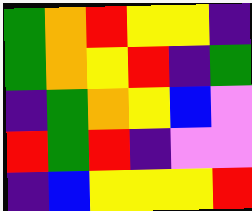[["green", "orange", "red", "yellow", "yellow", "indigo"], ["green", "orange", "yellow", "red", "indigo", "green"], ["indigo", "green", "orange", "yellow", "blue", "violet"], ["red", "green", "red", "indigo", "violet", "violet"], ["indigo", "blue", "yellow", "yellow", "yellow", "red"]]